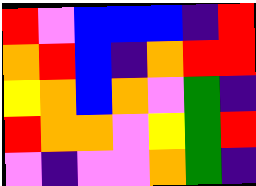[["red", "violet", "blue", "blue", "blue", "indigo", "red"], ["orange", "red", "blue", "indigo", "orange", "red", "red"], ["yellow", "orange", "blue", "orange", "violet", "green", "indigo"], ["red", "orange", "orange", "violet", "yellow", "green", "red"], ["violet", "indigo", "violet", "violet", "orange", "green", "indigo"]]